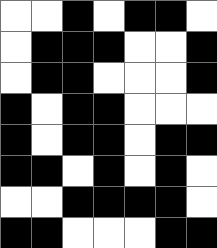[["white", "white", "black", "white", "black", "black", "white"], ["white", "black", "black", "black", "white", "white", "black"], ["white", "black", "black", "white", "white", "white", "black"], ["black", "white", "black", "black", "white", "white", "white"], ["black", "white", "black", "black", "white", "black", "black"], ["black", "black", "white", "black", "white", "black", "white"], ["white", "white", "black", "black", "black", "black", "white"], ["black", "black", "white", "white", "white", "black", "black"]]